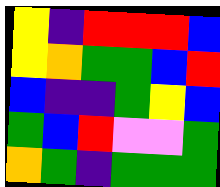[["yellow", "indigo", "red", "red", "red", "blue"], ["yellow", "orange", "green", "green", "blue", "red"], ["blue", "indigo", "indigo", "green", "yellow", "blue"], ["green", "blue", "red", "violet", "violet", "green"], ["orange", "green", "indigo", "green", "green", "green"]]